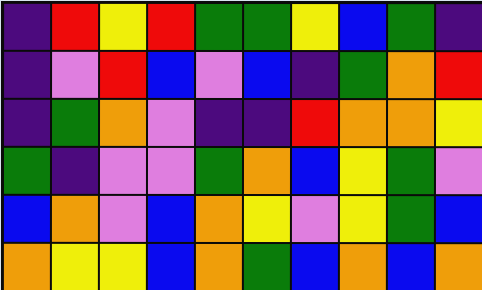[["indigo", "red", "yellow", "red", "green", "green", "yellow", "blue", "green", "indigo"], ["indigo", "violet", "red", "blue", "violet", "blue", "indigo", "green", "orange", "red"], ["indigo", "green", "orange", "violet", "indigo", "indigo", "red", "orange", "orange", "yellow"], ["green", "indigo", "violet", "violet", "green", "orange", "blue", "yellow", "green", "violet"], ["blue", "orange", "violet", "blue", "orange", "yellow", "violet", "yellow", "green", "blue"], ["orange", "yellow", "yellow", "blue", "orange", "green", "blue", "orange", "blue", "orange"]]